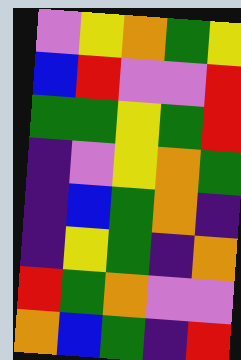[["violet", "yellow", "orange", "green", "yellow"], ["blue", "red", "violet", "violet", "red"], ["green", "green", "yellow", "green", "red"], ["indigo", "violet", "yellow", "orange", "green"], ["indigo", "blue", "green", "orange", "indigo"], ["indigo", "yellow", "green", "indigo", "orange"], ["red", "green", "orange", "violet", "violet"], ["orange", "blue", "green", "indigo", "red"]]